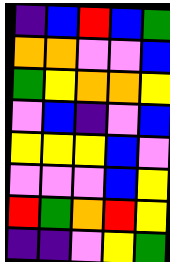[["indigo", "blue", "red", "blue", "green"], ["orange", "orange", "violet", "violet", "blue"], ["green", "yellow", "orange", "orange", "yellow"], ["violet", "blue", "indigo", "violet", "blue"], ["yellow", "yellow", "yellow", "blue", "violet"], ["violet", "violet", "violet", "blue", "yellow"], ["red", "green", "orange", "red", "yellow"], ["indigo", "indigo", "violet", "yellow", "green"]]